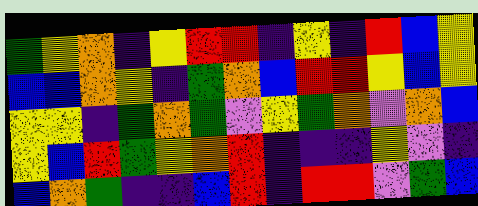[["green", "yellow", "orange", "indigo", "yellow", "red", "red", "indigo", "yellow", "indigo", "red", "blue", "yellow"], ["blue", "blue", "orange", "yellow", "indigo", "green", "orange", "blue", "red", "red", "yellow", "blue", "yellow"], ["yellow", "yellow", "indigo", "green", "orange", "green", "violet", "yellow", "green", "orange", "violet", "orange", "blue"], ["yellow", "blue", "red", "green", "yellow", "orange", "red", "indigo", "indigo", "indigo", "yellow", "violet", "indigo"], ["blue", "orange", "green", "indigo", "indigo", "blue", "red", "indigo", "red", "red", "violet", "green", "blue"]]